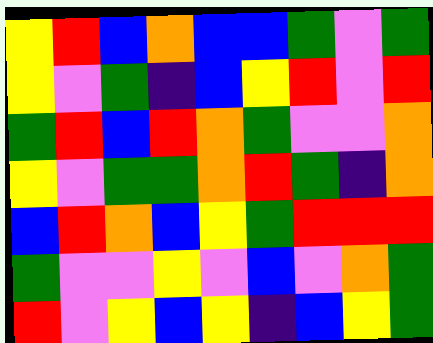[["yellow", "red", "blue", "orange", "blue", "blue", "green", "violet", "green"], ["yellow", "violet", "green", "indigo", "blue", "yellow", "red", "violet", "red"], ["green", "red", "blue", "red", "orange", "green", "violet", "violet", "orange"], ["yellow", "violet", "green", "green", "orange", "red", "green", "indigo", "orange"], ["blue", "red", "orange", "blue", "yellow", "green", "red", "red", "red"], ["green", "violet", "violet", "yellow", "violet", "blue", "violet", "orange", "green"], ["red", "violet", "yellow", "blue", "yellow", "indigo", "blue", "yellow", "green"]]